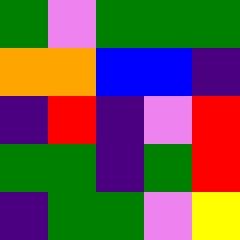[["green", "violet", "green", "green", "green"], ["orange", "orange", "blue", "blue", "indigo"], ["indigo", "red", "indigo", "violet", "red"], ["green", "green", "indigo", "green", "red"], ["indigo", "green", "green", "violet", "yellow"]]